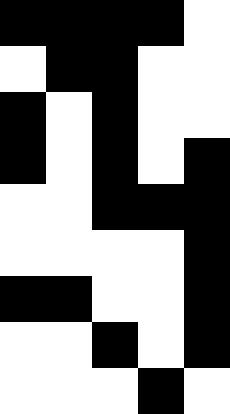[["black", "black", "black", "black", "white"], ["white", "black", "black", "white", "white"], ["black", "white", "black", "white", "white"], ["black", "white", "black", "white", "black"], ["white", "white", "black", "black", "black"], ["white", "white", "white", "white", "black"], ["black", "black", "white", "white", "black"], ["white", "white", "black", "white", "black"], ["white", "white", "white", "black", "white"]]